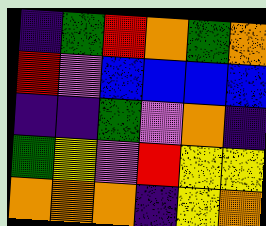[["indigo", "green", "red", "orange", "green", "orange"], ["red", "violet", "blue", "blue", "blue", "blue"], ["indigo", "indigo", "green", "violet", "orange", "indigo"], ["green", "yellow", "violet", "red", "yellow", "yellow"], ["orange", "orange", "orange", "indigo", "yellow", "orange"]]